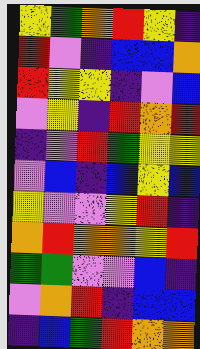[["yellow", "green", "orange", "red", "yellow", "indigo"], ["red", "violet", "indigo", "blue", "blue", "orange"], ["red", "yellow", "yellow", "indigo", "violet", "blue"], ["violet", "yellow", "indigo", "red", "orange", "red"], ["indigo", "violet", "red", "green", "yellow", "yellow"], ["violet", "blue", "indigo", "blue", "yellow", "blue"], ["yellow", "violet", "violet", "yellow", "red", "indigo"], ["orange", "red", "orange", "orange", "yellow", "red"], ["green", "green", "violet", "violet", "blue", "indigo"], ["violet", "orange", "red", "indigo", "blue", "blue"], ["indigo", "blue", "green", "red", "orange", "orange"]]